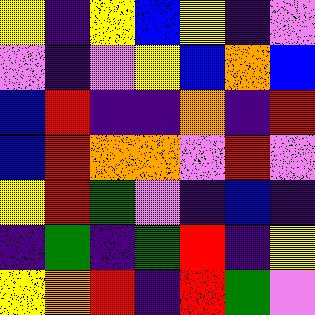[["yellow", "indigo", "yellow", "blue", "yellow", "indigo", "violet"], ["violet", "indigo", "violet", "yellow", "blue", "orange", "blue"], ["blue", "red", "indigo", "indigo", "orange", "indigo", "red"], ["blue", "red", "orange", "orange", "violet", "red", "violet"], ["yellow", "red", "green", "violet", "indigo", "blue", "indigo"], ["indigo", "green", "indigo", "green", "red", "indigo", "yellow"], ["yellow", "orange", "red", "indigo", "red", "green", "violet"]]